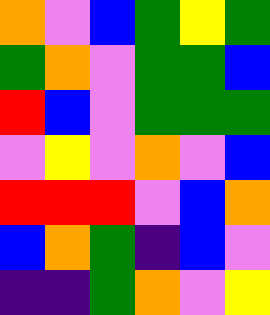[["orange", "violet", "blue", "green", "yellow", "green"], ["green", "orange", "violet", "green", "green", "blue"], ["red", "blue", "violet", "green", "green", "green"], ["violet", "yellow", "violet", "orange", "violet", "blue"], ["red", "red", "red", "violet", "blue", "orange"], ["blue", "orange", "green", "indigo", "blue", "violet"], ["indigo", "indigo", "green", "orange", "violet", "yellow"]]